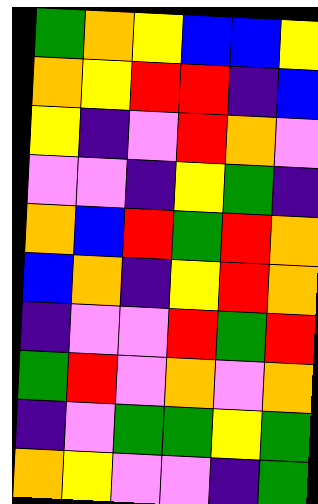[["green", "orange", "yellow", "blue", "blue", "yellow"], ["orange", "yellow", "red", "red", "indigo", "blue"], ["yellow", "indigo", "violet", "red", "orange", "violet"], ["violet", "violet", "indigo", "yellow", "green", "indigo"], ["orange", "blue", "red", "green", "red", "orange"], ["blue", "orange", "indigo", "yellow", "red", "orange"], ["indigo", "violet", "violet", "red", "green", "red"], ["green", "red", "violet", "orange", "violet", "orange"], ["indigo", "violet", "green", "green", "yellow", "green"], ["orange", "yellow", "violet", "violet", "indigo", "green"]]